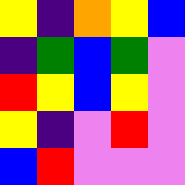[["yellow", "indigo", "orange", "yellow", "blue"], ["indigo", "green", "blue", "green", "violet"], ["red", "yellow", "blue", "yellow", "violet"], ["yellow", "indigo", "violet", "red", "violet"], ["blue", "red", "violet", "violet", "violet"]]